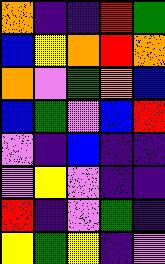[["orange", "indigo", "indigo", "red", "green"], ["blue", "yellow", "orange", "red", "orange"], ["orange", "violet", "green", "orange", "blue"], ["blue", "green", "violet", "blue", "red"], ["violet", "indigo", "blue", "indigo", "indigo"], ["violet", "yellow", "violet", "indigo", "indigo"], ["red", "indigo", "violet", "green", "indigo"], ["yellow", "green", "yellow", "indigo", "violet"]]